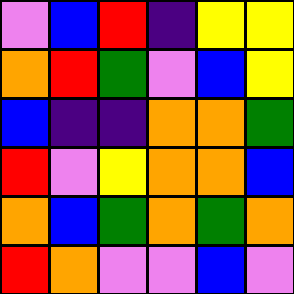[["violet", "blue", "red", "indigo", "yellow", "yellow"], ["orange", "red", "green", "violet", "blue", "yellow"], ["blue", "indigo", "indigo", "orange", "orange", "green"], ["red", "violet", "yellow", "orange", "orange", "blue"], ["orange", "blue", "green", "orange", "green", "orange"], ["red", "orange", "violet", "violet", "blue", "violet"]]